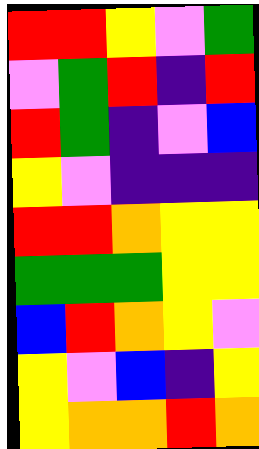[["red", "red", "yellow", "violet", "green"], ["violet", "green", "red", "indigo", "red"], ["red", "green", "indigo", "violet", "blue"], ["yellow", "violet", "indigo", "indigo", "indigo"], ["red", "red", "orange", "yellow", "yellow"], ["green", "green", "green", "yellow", "yellow"], ["blue", "red", "orange", "yellow", "violet"], ["yellow", "violet", "blue", "indigo", "yellow"], ["yellow", "orange", "orange", "red", "orange"]]